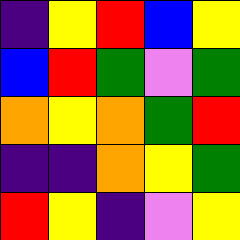[["indigo", "yellow", "red", "blue", "yellow"], ["blue", "red", "green", "violet", "green"], ["orange", "yellow", "orange", "green", "red"], ["indigo", "indigo", "orange", "yellow", "green"], ["red", "yellow", "indigo", "violet", "yellow"]]